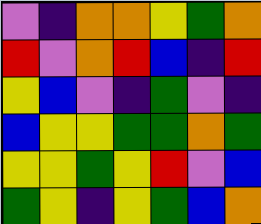[["violet", "indigo", "orange", "orange", "yellow", "green", "orange"], ["red", "violet", "orange", "red", "blue", "indigo", "red"], ["yellow", "blue", "violet", "indigo", "green", "violet", "indigo"], ["blue", "yellow", "yellow", "green", "green", "orange", "green"], ["yellow", "yellow", "green", "yellow", "red", "violet", "blue"], ["green", "yellow", "indigo", "yellow", "green", "blue", "orange"]]